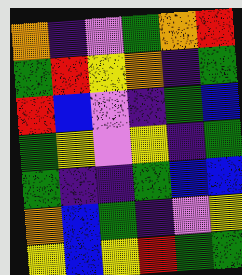[["orange", "indigo", "violet", "green", "orange", "red"], ["green", "red", "yellow", "orange", "indigo", "green"], ["red", "blue", "violet", "indigo", "green", "blue"], ["green", "yellow", "violet", "yellow", "indigo", "green"], ["green", "indigo", "indigo", "green", "blue", "blue"], ["orange", "blue", "green", "indigo", "violet", "yellow"], ["yellow", "blue", "yellow", "red", "green", "green"]]